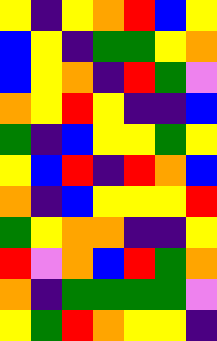[["yellow", "indigo", "yellow", "orange", "red", "blue", "yellow"], ["blue", "yellow", "indigo", "green", "green", "yellow", "orange"], ["blue", "yellow", "orange", "indigo", "red", "green", "violet"], ["orange", "yellow", "red", "yellow", "indigo", "indigo", "blue"], ["green", "indigo", "blue", "yellow", "yellow", "green", "yellow"], ["yellow", "blue", "red", "indigo", "red", "orange", "blue"], ["orange", "indigo", "blue", "yellow", "yellow", "yellow", "red"], ["green", "yellow", "orange", "orange", "indigo", "indigo", "yellow"], ["red", "violet", "orange", "blue", "red", "green", "orange"], ["orange", "indigo", "green", "green", "green", "green", "violet"], ["yellow", "green", "red", "orange", "yellow", "yellow", "indigo"]]